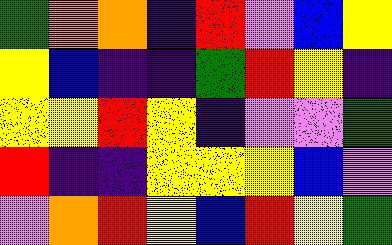[["green", "orange", "orange", "indigo", "red", "violet", "blue", "yellow"], ["yellow", "blue", "indigo", "indigo", "green", "red", "yellow", "indigo"], ["yellow", "yellow", "red", "yellow", "indigo", "violet", "violet", "green"], ["red", "indigo", "indigo", "yellow", "yellow", "yellow", "blue", "violet"], ["violet", "orange", "red", "yellow", "blue", "red", "yellow", "green"]]